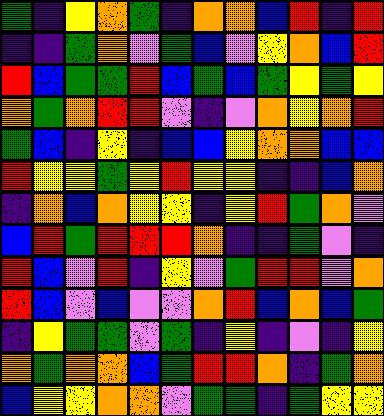[["green", "indigo", "yellow", "orange", "green", "indigo", "orange", "orange", "blue", "red", "indigo", "red"], ["indigo", "indigo", "green", "orange", "violet", "green", "blue", "violet", "yellow", "orange", "blue", "red"], ["red", "blue", "green", "green", "red", "blue", "green", "blue", "green", "yellow", "green", "yellow"], ["orange", "green", "orange", "red", "red", "violet", "indigo", "violet", "orange", "yellow", "orange", "red"], ["green", "blue", "indigo", "yellow", "indigo", "blue", "blue", "yellow", "orange", "orange", "blue", "blue"], ["red", "yellow", "yellow", "green", "yellow", "red", "yellow", "yellow", "indigo", "indigo", "blue", "orange"], ["indigo", "orange", "blue", "orange", "yellow", "yellow", "indigo", "yellow", "red", "green", "orange", "violet"], ["blue", "red", "green", "red", "red", "red", "orange", "indigo", "indigo", "green", "violet", "indigo"], ["red", "blue", "violet", "red", "indigo", "yellow", "violet", "green", "red", "red", "violet", "orange"], ["red", "blue", "violet", "blue", "violet", "violet", "orange", "red", "blue", "orange", "blue", "green"], ["indigo", "yellow", "green", "green", "violet", "green", "indigo", "yellow", "indigo", "violet", "indigo", "yellow"], ["orange", "green", "orange", "orange", "blue", "green", "red", "red", "orange", "indigo", "green", "orange"], ["blue", "yellow", "yellow", "orange", "orange", "violet", "green", "green", "indigo", "green", "yellow", "yellow"]]